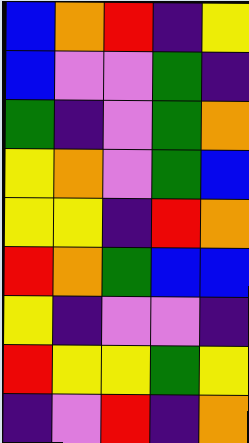[["blue", "orange", "red", "indigo", "yellow"], ["blue", "violet", "violet", "green", "indigo"], ["green", "indigo", "violet", "green", "orange"], ["yellow", "orange", "violet", "green", "blue"], ["yellow", "yellow", "indigo", "red", "orange"], ["red", "orange", "green", "blue", "blue"], ["yellow", "indigo", "violet", "violet", "indigo"], ["red", "yellow", "yellow", "green", "yellow"], ["indigo", "violet", "red", "indigo", "orange"]]